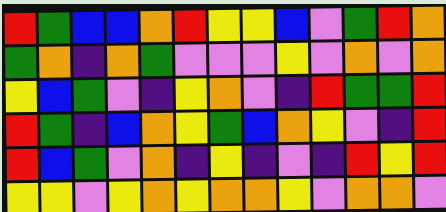[["red", "green", "blue", "blue", "orange", "red", "yellow", "yellow", "blue", "violet", "green", "red", "orange"], ["green", "orange", "indigo", "orange", "green", "violet", "violet", "violet", "yellow", "violet", "orange", "violet", "orange"], ["yellow", "blue", "green", "violet", "indigo", "yellow", "orange", "violet", "indigo", "red", "green", "green", "red"], ["red", "green", "indigo", "blue", "orange", "yellow", "green", "blue", "orange", "yellow", "violet", "indigo", "red"], ["red", "blue", "green", "violet", "orange", "indigo", "yellow", "indigo", "violet", "indigo", "red", "yellow", "red"], ["yellow", "yellow", "violet", "yellow", "orange", "yellow", "orange", "orange", "yellow", "violet", "orange", "orange", "violet"]]